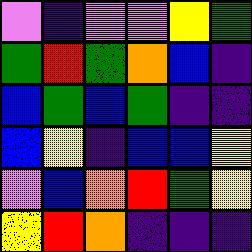[["violet", "indigo", "violet", "violet", "yellow", "green"], ["green", "red", "green", "orange", "blue", "indigo"], ["blue", "green", "blue", "green", "indigo", "indigo"], ["blue", "yellow", "indigo", "blue", "blue", "yellow"], ["violet", "blue", "orange", "red", "green", "yellow"], ["yellow", "red", "orange", "indigo", "indigo", "indigo"]]